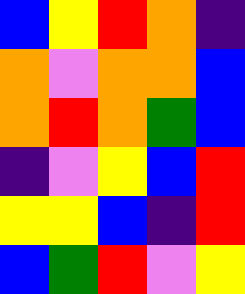[["blue", "yellow", "red", "orange", "indigo"], ["orange", "violet", "orange", "orange", "blue"], ["orange", "red", "orange", "green", "blue"], ["indigo", "violet", "yellow", "blue", "red"], ["yellow", "yellow", "blue", "indigo", "red"], ["blue", "green", "red", "violet", "yellow"]]